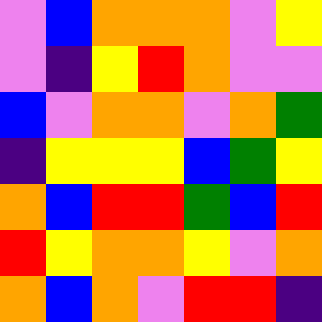[["violet", "blue", "orange", "orange", "orange", "violet", "yellow"], ["violet", "indigo", "yellow", "red", "orange", "violet", "violet"], ["blue", "violet", "orange", "orange", "violet", "orange", "green"], ["indigo", "yellow", "yellow", "yellow", "blue", "green", "yellow"], ["orange", "blue", "red", "red", "green", "blue", "red"], ["red", "yellow", "orange", "orange", "yellow", "violet", "orange"], ["orange", "blue", "orange", "violet", "red", "red", "indigo"]]